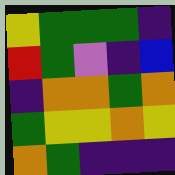[["yellow", "green", "green", "green", "indigo"], ["red", "green", "violet", "indigo", "blue"], ["indigo", "orange", "orange", "green", "orange"], ["green", "yellow", "yellow", "orange", "yellow"], ["orange", "green", "indigo", "indigo", "indigo"]]